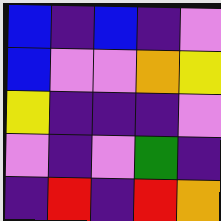[["blue", "indigo", "blue", "indigo", "violet"], ["blue", "violet", "violet", "orange", "yellow"], ["yellow", "indigo", "indigo", "indigo", "violet"], ["violet", "indigo", "violet", "green", "indigo"], ["indigo", "red", "indigo", "red", "orange"]]